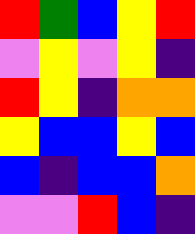[["red", "green", "blue", "yellow", "red"], ["violet", "yellow", "violet", "yellow", "indigo"], ["red", "yellow", "indigo", "orange", "orange"], ["yellow", "blue", "blue", "yellow", "blue"], ["blue", "indigo", "blue", "blue", "orange"], ["violet", "violet", "red", "blue", "indigo"]]